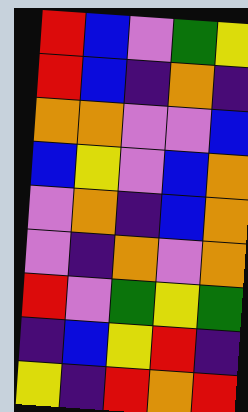[["red", "blue", "violet", "green", "yellow"], ["red", "blue", "indigo", "orange", "indigo"], ["orange", "orange", "violet", "violet", "blue"], ["blue", "yellow", "violet", "blue", "orange"], ["violet", "orange", "indigo", "blue", "orange"], ["violet", "indigo", "orange", "violet", "orange"], ["red", "violet", "green", "yellow", "green"], ["indigo", "blue", "yellow", "red", "indigo"], ["yellow", "indigo", "red", "orange", "red"]]